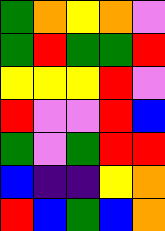[["green", "orange", "yellow", "orange", "violet"], ["green", "red", "green", "green", "red"], ["yellow", "yellow", "yellow", "red", "violet"], ["red", "violet", "violet", "red", "blue"], ["green", "violet", "green", "red", "red"], ["blue", "indigo", "indigo", "yellow", "orange"], ["red", "blue", "green", "blue", "orange"]]